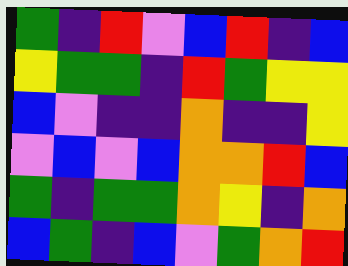[["green", "indigo", "red", "violet", "blue", "red", "indigo", "blue"], ["yellow", "green", "green", "indigo", "red", "green", "yellow", "yellow"], ["blue", "violet", "indigo", "indigo", "orange", "indigo", "indigo", "yellow"], ["violet", "blue", "violet", "blue", "orange", "orange", "red", "blue"], ["green", "indigo", "green", "green", "orange", "yellow", "indigo", "orange"], ["blue", "green", "indigo", "blue", "violet", "green", "orange", "red"]]